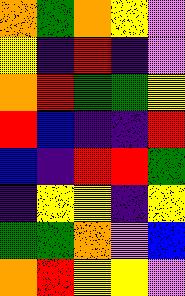[["orange", "green", "orange", "yellow", "violet"], ["yellow", "indigo", "red", "indigo", "violet"], ["orange", "red", "green", "green", "yellow"], ["red", "blue", "indigo", "indigo", "red"], ["blue", "indigo", "red", "red", "green"], ["indigo", "yellow", "yellow", "indigo", "yellow"], ["green", "green", "orange", "violet", "blue"], ["orange", "red", "yellow", "yellow", "violet"]]